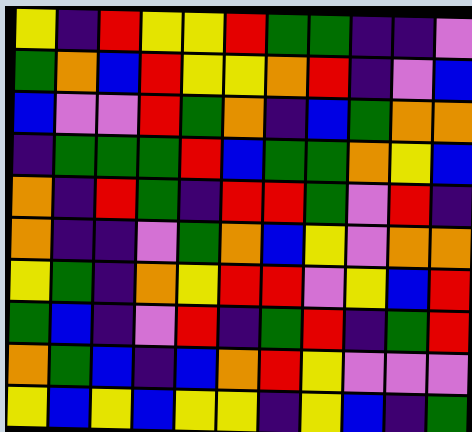[["yellow", "indigo", "red", "yellow", "yellow", "red", "green", "green", "indigo", "indigo", "violet"], ["green", "orange", "blue", "red", "yellow", "yellow", "orange", "red", "indigo", "violet", "blue"], ["blue", "violet", "violet", "red", "green", "orange", "indigo", "blue", "green", "orange", "orange"], ["indigo", "green", "green", "green", "red", "blue", "green", "green", "orange", "yellow", "blue"], ["orange", "indigo", "red", "green", "indigo", "red", "red", "green", "violet", "red", "indigo"], ["orange", "indigo", "indigo", "violet", "green", "orange", "blue", "yellow", "violet", "orange", "orange"], ["yellow", "green", "indigo", "orange", "yellow", "red", "red", "violet", "yellow", "blue", "red"], ["green", "blue", "indigo", "violet", "red", "indigo", "green", "red", "indigo", "green", "red"], ["orange", "green", "blue", "indigo", "blue", "orange", "red", "yellow", "violet", "violet", "violet"], ["yellow", "blue", "yellow", "blue", "yellow", "yellow", "indigo", "yellow", "blue", "indigo", "green"]]